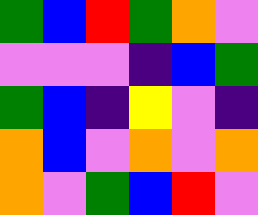[["green", "blue", "red", "green", "orange", "violet"], ["violet", "violet", "violet", "indigo", "blue", "green"], ["green", "blue", "indigo", "yellow", "violet", "indigo"], ["orange", "blue", "violet", "orange", "violet", "orange"], ["orange", "violet", "green", "blue", "red", "violet"]]